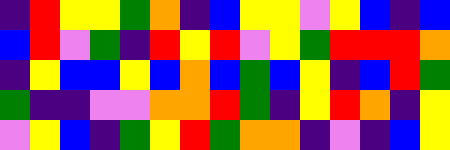[["indigo", "red", "yellow", "yellow", "green", "orange", "indigo", "blue", "yellow", "yellow", "violet", "yellow", "blue", "indigo", "blue"], ["blue", "red", "violet", "green", "indigo", "red", "yellow", "red", "violet", "yellow", "green", "red", "red", "red", "orange"], ["indigo", "yellow", "blue", "blue", "yellow", "blue", "orange", "blue", "green", "blue", "yellow", "indigo", "blue", "red", "green"], ["green", "indigo", "indigo", "violet", "violet", "orange", "orange", "red", "green", "indigo", "yellow", "red", "orange", "indigo", "yellow"], ["violet", "yellow", "blue", "indigo", "green", "yellow", "red", "green", "orange", "orange", "indigo", "violet", "indigo", "blue", "yellow"]]